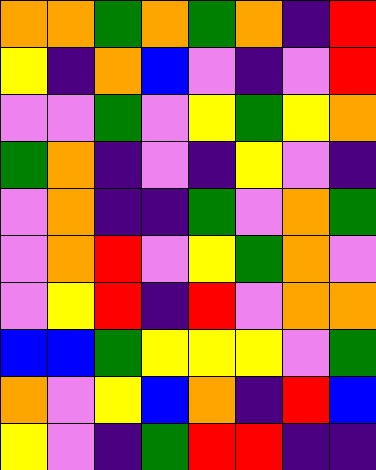[["orange", "orange", "green", "orange", "green", "orange", "indigo", "red"], ["yellow", "indigo", "orange", "blue", "violet", "indigo", "violet", "red"], ["violet", "violet", "green", "violet", "yellow", "green", "yellow", "orange"], ["green", "orange", "indigo", "violet", "indigo", "yellow", "violet", "indigo"], ["violet", "orange", "indigo", "indigo", "green", "violet", "orange", "green"], ["violet", "orange", "red", "violet", "yellow", "green", "orange", "violet"], ["violet", "yellow", "red", "indigo", "red", "violet", "orange", "orange"], ["blue", "blue", "green", "yellow", "yellow", "yellow", "violet", "green"], ["orange", "violet", "yellow", "blue", "orange", "indigo", "red", "blue"], ["yellow", "violet", "indigo", "green", "red", "red", "indigo", "indigo"]]